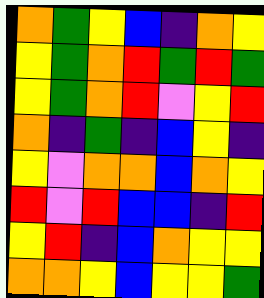[["orange", "green", "yellow", "blue", "indigo", "orange", "yellow"], ["yellow", "green", "orange", "red", "green", "red", "green"], ["yellow", "green", "orange", "red", "violet", "yellow", "red"], ["orange", "indigo", "green", "indigo", "blue", "yellow", "indigo"], ["yellow", "violet", "orange", "orange", "blue", "orange", "yellow"], ["red", "violet", "red", "blue", "blue", "indigo", "red"], ["yellow", "red", "indigo", "blue", "orange", "yellow", "yellow"], ["orange", "orange", "yellow", "blue", "yellow", "yellow", "green"]]